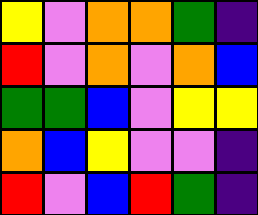[["yellow", "violet", "orange", "orange", "green", "indigo"], ["red", "violet", "orange", "violet", "orange", "blue"], ["green", "green", "blue", "violet", "yellow", "yellow"], ["orange", "blue", "yellow", "violet", "violet", "indigo"], ["red", "violet", "blue", "red", "green", "indigo"]]